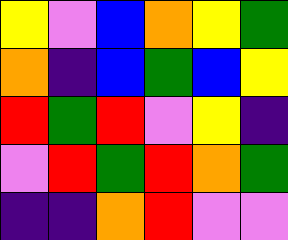[["yellow", "violet", "blue", "orange", "yellow", "green"], ["orange", "indigo", "blue", "green", "blue", "yellow"], ["red", "green", "red", "violet", "yellow", "indigo"], ["violet", "red", "green", "red", "orange", "green"], ["indigo", "indigo", "orange", "red", "violet", "violet"]]